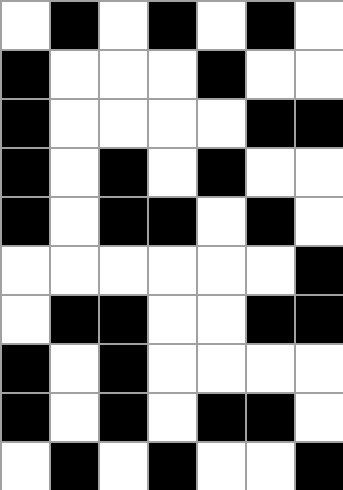[["white", "black", "white", "black", "white", "black", "white"], ["black", "white", "white", "white", "black", "white", "white"], ["black", "white", "white", "white", "white", "black", "black"], ["black", "white", "black", "white", "black", "white", "white"], ["black", "white", "black", "black", "white", "black", "white"], ["white", "white", "white", "white", "white", "white", "black"], ["white", "black", "black", "white", "white", "black", "black"], ["black", "white", "black", "white", "white", "white", "white"], ["black", "white", "black", "white", "black", "black", "white"], ["white", "black", "white", "black", "white", "white", "black"]]